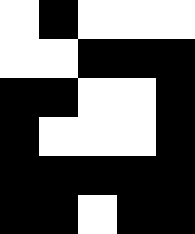[["white", "black", "white", "white", "white"], ["white", "white", "black", "black", "black"], ["black", "black", "white", "white", "black"], ["black", "white", "white", "white", "black"], ["black", "black", "black", "black", "black"], ["black", "black", "white", "black", "black"]]